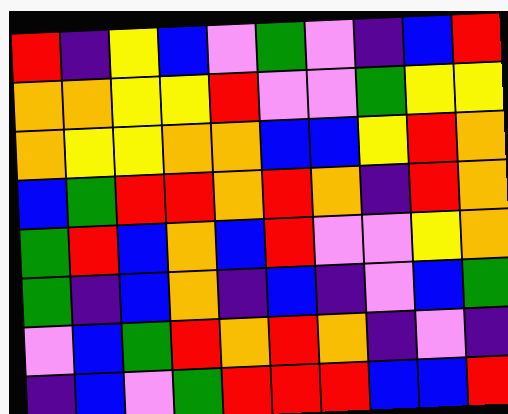[["red", "indigo", "yellow", "blue", "violet", "green", "violet", "indigo", "blue", "red"], ["orange", "orange", "yellow", "yellow", "red", "violet", "violet", "green", "yellow", "yellow"], ["orange", "yellow", "yellow", "orange", "orange", "blue", "blue", "yellow", "red", "orange"], ["blue", "green", "red", "red", "orange", "red", "orange", "indigo", "red", "orange"], ["green", "red", "blue", "orange", "blue", "red", "violet", "violet", "yellow", "orange"], ["green", "indigo", "blue", "orange", "indigo", "blue", "indigo", "violet", "blue", "green"], ["violet", "blue", "green", "red", "orange", "red", "orange", "indigo", "violet", "indigo"], ["indigo", "blue", "violet", "green", "red", "red", "red", "blue", "blue", "red"]]